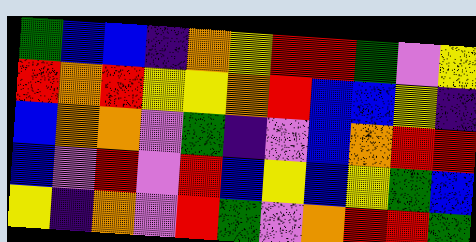[["green", "blue", "blue", "indigo", "orange", "yellow", "red", "red", "green", "violet", "yellow"], ["red", "orange", "red", "yellow", "yellow", "orange", "red", "blue", "blue", "yellow", "indigo"], ["blue", "orange", "orange", "violet", "green", "indigo", "violet", "blue", "orange", "red", "red"], ["blue", "violet", "red", "violet", "red", "blue", "yellow", "blue", "yellow", "green", "blue"], ["yellow", "indigo", "orange", "violet", "red", "green", "violet", "orange", "red", "red", "green"]]